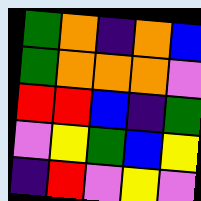[["green", "orange", "indigo", "orange", "blue"], ["green", "orange", "orange", "orange", "violet"], ["red", "red", "blue", "indigo", "green"], ["violet", "yellow", "green", "blue", "yellow"], ["indigo", "red", "violet", "yellow", "violet"]]